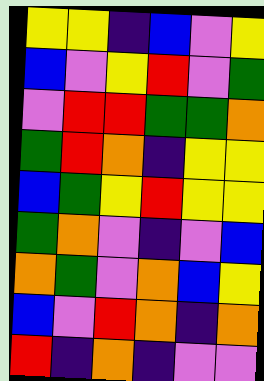[["yellow", "yellow", "indigo", "blue", "violet", "yellow"], ["blue", "violet", "yellow", "red", "violet", "green"], ["violet", "red", "red", "green", "green", "orange"], ["green", "red", "orange", "indigo", "yellow", "yellow"], ["blue", "green", "yellow", "red", "yellow", "yellow"], ["green", "orange", "violet", "indigo", "violet", "blue"], ["orange", "green", "violet", "orange", "blue", "yellow"], ["blue", "violet", "red", "orange", "indigo", "orange"], ["red", "indigo", "orange", "indigo", "violet", "violet"]]